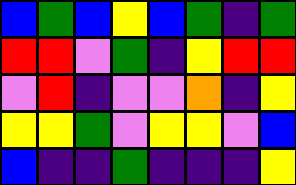[["blue", "green", "blue", "yellow", "blue", "green", "indigo", "green"], ["red", "red", "violet", "green", "indigo", "yellow", "red", "red"], ["violet", "red", "indigo", "violet", "violet", "orange", "indigo", "yellow"], ["yellow", "yellow", "green", "violet", "yellow", "yellow", "violet", "blue"], ["blue", "indigo", "indigo", "green", "indigo", "indigo", "indigo", "yellow"]]